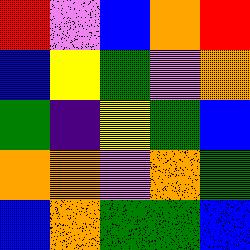[["red", "violet", "blue", "orange", "red"], ["blue", "yellow", "green", "violet", "orange"], ["green", "indigo", "yellow", "green", "blue"], ["orange", "orange", "violet", "orange", "green"], ["blue", "orange", "green", "green", "blue"]]